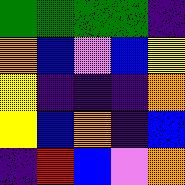[["green", "green", "green", "green", "indigo"], ["orange", "blue", "violet", "blue", "yellow"], ["yellow", "indigo", "indigo", "indigo", "orange"], ["yellow", "blue", "orange", "indigo", "blue"], ["indigo", "red", "blue", "violet", "orange"]]